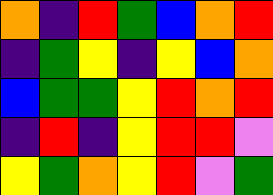[["orange", "indigo", "red", "green", "blue", "orange", "red"], ["indigo", "green", "yellow", "indigo", "yellow", "blue", "orange"], ["blue", "green", "green", "yellow", "red", "orange", "red"], ["indigo", "red", "indigo", "yellow", "red", "red", "violet"], ["yellow", "green", "orange", "yellow", "red", "violet", "green"]]